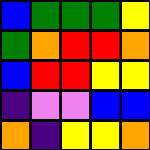[["blue", "green", "green", "green", "yellow"], ["green", "orange", "red", "red", "orange"], ["blue", "red", "red", "yellow", "yellow"], ["indigo", "violet", "violet", "blue", "blue"], ["orange", "indigo", "yellow", "yellow", "orange"]]